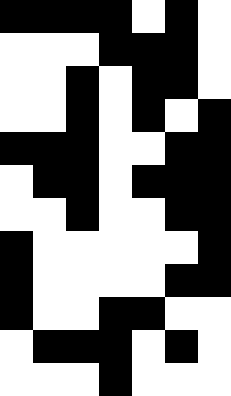[["black", "black", "black", "black", "white", "black", "white"], ["white", "white", "white", "black", "black", "black", "white"], ["white", "white", "black", "white", "black", "black", "white"], ["white", "white", "black", "white", "black", "white", "black"], ["black", "black", "black", "white", "white", "black", "black"], ["white", "black", "black", "white", "black", "black", "black"], ["white", "white", "black", "white", "white", "black", "black"], ["black", "white", "white", "white", "white", "white", "black"], ["black", "white", "white", "white", "white", "black", "black"], ["black", "white", "white", "black", "black", "white", "white"], ["white", "black", "black", "black", "white", "black", "white"], ["white", "white", "white", "black", "white", "white", "white"]]